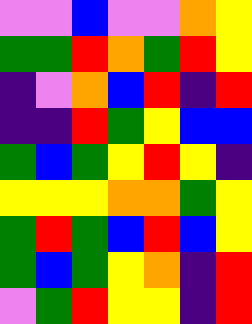[["violet", "violet", "blue", "violet", "violet", "orange", "yellow"], ["green", "green", "red", "orange", "green", "red", "yellow"], ["indigo", "violet", "orange", "blue", "red", "indigo", "red"], ["indigo", "indigo", "red", "green", "yellow", "blue", "blue"], ["green", "blue", "green", "yellow", "red", "yellow", "indigo"], ["yellow", "yellow", "yellow", "orange", "orange", "green", "yellow"], ["green", "red", "green", "blue", "red", "blue", "yellow"], ["green", "blue", "green", "yellow", "orange", "indigo", "red"], ["violet", "green", "red", "yellow", "yellow", "indigo", "red"]]